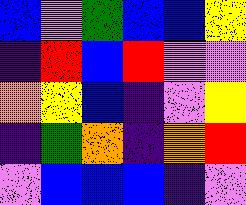[["blue", "violet", "green", "blue", "blue", "yellow"], ["indigo", "red", "blue", "red", "violet", "violet"], ["orange", "yellow", "blue", "indigo", "violet", "yellow"], ["indigo", "green", "orange", "indigo", "orange", "red"], ["violet", "blue", "blue", "blue", "indigo", "violet"]]